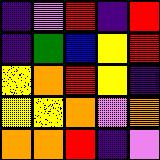[["indigo", "violet", "red", "indigo", "red"], ["indigo", "green", "blue", "yellow", "red"], ["yellow", "orange", "red", "yellow", "indigo"], ["yellow", "yellow", "orange", "violet", "orange"], ["orange", "orange", "red", "indigo", "violet"]]